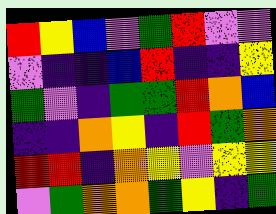[["red", "yellow", "blue", "violet", "green", "red", "violet", "violet"], ["violet", "indigo", "indigo", "blue", "red", "indigo", "indigo", "yellow"], ["green", "violet", "indigo", "green", "green", "red", "orange", "blue"], ["indigo", "indigo", "orange", "yellow", "indigo", "red", "green", "orange"], ["red", "red", "indigo", "orange", "yellow", "violet", "yellow", "yellow"], ["violet", "green", "orange", "orange", "green", "yellow", "indigo", "green"]]